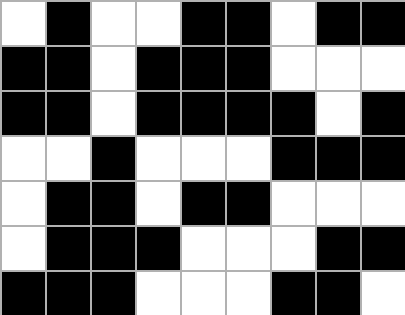[["white", "black", "white", "white", "black", "black", "white", "black", "black"], ["black", "black", "white", "black", "black", "black", "white", "white", "white"], ["black", "black", "white", "black", "black", "black", "black", "white", "black"], ["white", "white", "black", "white", "white", "white", "black", "black", "black"], ["white", "black", "black", "white", "black", "black", "white", "white", "white"], ["white", "black", "black", "black", "white", "white", "white", "black", "black"], ["black", "black", "black", "white", "white", "white", "black", "black", "white"]]